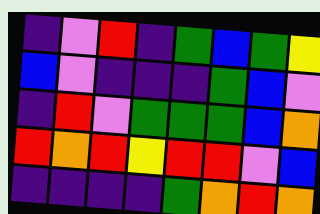[["indigo", "violet", "red", "indigo", "green", "blue", "green", "yellow"], ["blue", "violet", "indigo", "indigo", "indigo", "green", "blue", "violet"], ["indigo", "red", "violet", "green", "green", "green", "blue", "orange"], ["red", "orange", "red", "yellow", "red", "red", "violet", "blue"], ["indigo", "indigo", "indigo", "indigo", "green", "orange", "red", "orange"]]